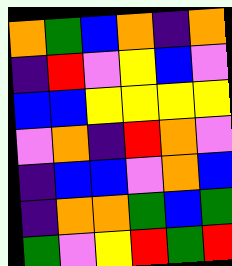[["orange", "green", "blue", "orange", "indigo", "orange"], ["indigo", "red", "violet", "yellow", "blue", "violet"], ["blue", "blue", "yellow", "yellow", "yellow", "yellow"], ["violet", "orange", "indigo", "red", "orange", "violet"], ["indigo", "blue", "blue", "violet", "orange", "blue"], ["indigo", "orange", "orange", "green", "blue", "green"], ["green", "violet", "yellow", "red", "green", "red"]]